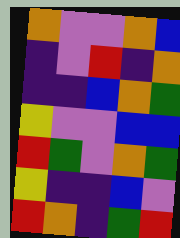[["orange", "violet", "violet", "orange", "blue"], ["indigo", "violet", "red", "indigo", "orange"], ["indigo", "indigo", "blue", "orange", "green"], ["yellow", "violet", "violet", "blue", "blue"], ["red", "green", "violet", "orange", "green"], ["yellow", "indigo", "indigo", "blue", "violet"], ["red", "orange", "indigo", "green", "red"]]